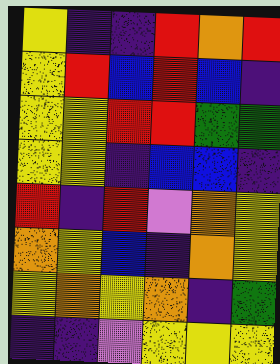[["yellow", "indigo", "indigo", "red", "orange", "red"], ["yellow", "red", "blue", "red", "blue", "indigo"], ["yellow", "yellow", "red", "red", "green", "green"], ["yellow", "yellow", "indigo", "blue", "blue", "indigo"], ["red", "indigo", "red", "violet", "orange", "yellow"], ["orange", "yellow", "blue", "indigo", "orange", "yellow"], ["yellow", "orange", "yellow", "orange", "indigo", "green"], ["indigo", "indigo", "violet", "yellow", "yellow", "yellow"]]